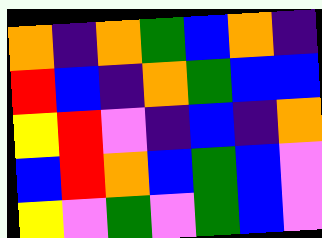[["orange", "indigo", "orange", "green", "blue", "orange", "indigo"], ["red", "blue", "indigo", "orange", "green", "blue", "blue"], ["yellow", "red", "violet", "indigo", "blue", "indigo", "orange"], ["blue", "red", "orange", "blue", "green", "blue", "violet"], ["yellow", "violet", "green", "violet", "green", "blue", "violet"]]